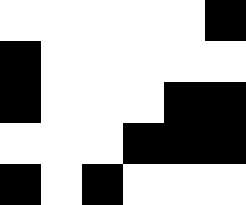[["white", "white", "white", "white", "white", "black"], ["black", "white", "white", "white", "white", "white"], ["black", "white", "white", "white", "black", "black"], ["white", "white", "white", "black", "black", "black"], ["black", "white", "black", "white", "white", "white"]]